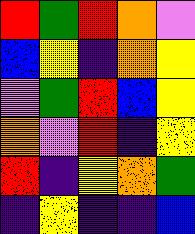[["red", "green", "red", "orange", "violet"], ["blue", "yellow", "indigo", "orange", "yellow"], ["violet", "green", "red", "blue", "yellow"], ["orange", "violet", "red", "indigo", "yellow"], ["red", "indigo", "yellow", "orange", "green"], ["indigo", "yellow", "indigo", "indigo", "blue"]]